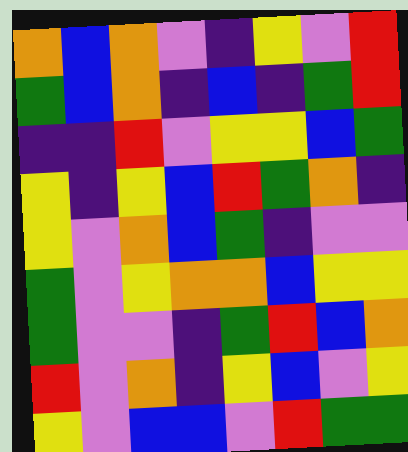[["orange", "blue", "orange", "violet", "indigo", "yellow", "violet", "red"], ["green", "blue", "orange", "indigo", "blue", "indigo", "green", "red"], ["indigo", "indigo", "red", "violet", "yellow", "yellow", "blue", "green"], ["yellow", "indigo", "yellow", "blue", "red", "green", "orange", "indigo"], ["yellow", "violet", "orange", "blue", "green", "indigo", "violet", "violet"], ["green", "violet", "yellow", "orange", "orange", "blue", "yellow", "yellow"], ["green", "violet", "violet", "indigo", "green", "red", "blue", "orange"], ["red", "violet", "orange", "indigo", "yellow", "blue", "violet", "yellow"], ["yellow", "violet", "blue", "blue", "violet", "red", "green", "green"]]